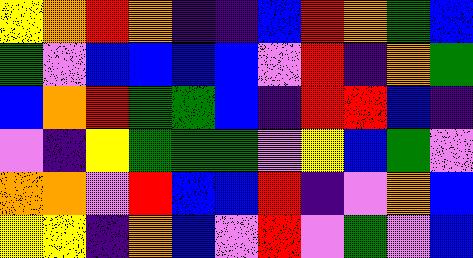[["yellow", "orange", "red", "orange", "indigo", "indigo", "blue", "red", "orange", "green", "blue"], ["green", "violet", "blue", "blue", "blue", "blue", "violet", "red", "indigo", "orange", "green"], ["blue", "orange", "red", "green", "green", "blue", "indigo", "red", "red", "blue", "indigo"], ["violet", "indigo", "yellow", "green", "green", "green", "violet", "yellow", "blue", "green", "violet"], ["orange", "orange", "violet", "red", "blue", "blue", "red", "indigo", "violet", "orange", "blue"], ["yellow", "yellow", "indigo", "orange", "blue", "violet", "red", "violet", "green", "violet", "blue"]]